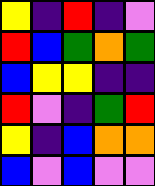[["yellow", "indigo", "red", "indigo", "violet"], ["red", "blue", "green", "orange", "green"], ["blue", "yellow", "yellow", "indigo", "indigo"], ["red", "violet", "indigo", "green", "red"], ["yellow", "indigo", "blue", "orange", "orange"], ["blue", "violet", "blue", "violet", "violet"]]